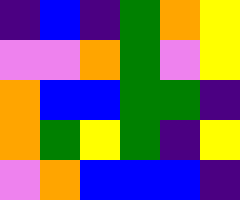[["indigo", "blue", "indigo", "green", "orange", "yellow"], ["violet", "violet", "orange", "green", "violet", "yellow"], ["orange", "blue", "blue", "green", "green", "indigo"], ["orange", "green", "yellow", "green", "indigo", "yellow"], ["violet", "orange", "blue", "blue", "blue", "indigo"]]